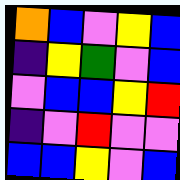[["orange", "blue", "violet", "yellow", "blue"], ["indigo", "yellow", "green", "violet", "blue"], ["violet", "blue", "blue", "yellow", "red"], ["indigo", "violet", "red", "violet", "violet"], ["blue", "blue", "yellow", "violet", "blue"]]